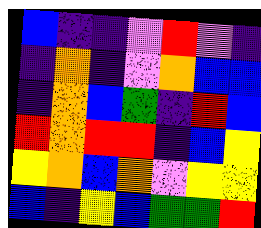[["blue", "indigo", "indigo", "violet", "red", "violet", "indigo"], ["indigo", "orange", "indigo", "violet", "orange", "blue", "blue"], ["indigo", "orange", "blue", "green", "indigo", "red", "blue"], ["red", "orange", "red", "red", "indigo", "blue", "yellow"], ["yellow", "orange", "blue", "orange", "violet", "yellow", "yellow"], ["blue", "indigo", "yellow", "blue", "green", "green", "red"]]